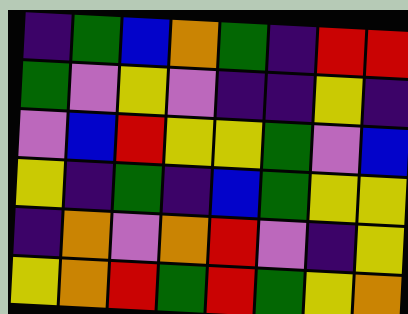[["indigo", "green", "blue", "orange", "green", "indigo", "red", "red"], ["green", "violet", "yellow", "violet", "indigo", "indigo", "yellow", "indigo"], ["violet", "blue", "red", "yellow", "yellow", "green", "violet", "blue"], ["yellow", "indigo", "green", "indigo", "blue", "green", "yellow", "yellow"], ["indigo", "orange", "violet", "orange", "red", "violet", "indigo", "yellow"], ["yellow", "orange", "red", "green", "red", "green", "yellow", "orange"]]